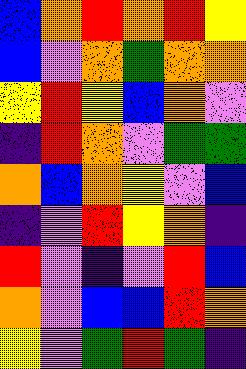[["blue", "orange", "red", "orange", "red", "yellow"], ["blue", "violet", "orange", "green", "orange", "orange"], ["yellow", "red", "yellow", "blue", "orange", "violet"], ["indigo", "red", "orange", "violet", "green", "green"], ["orange", "blue", "orange", "yellow", "violet", "blue"], ["indigo", "violet", "red", "yellow", "orange", "indigo"], ["red", "violet", "indigo", "violet", "red", "blue"], ["orange", "violet", "blue", "blue", "red", "orange"], ["yellow", "violet", "green", "red", "green", "indigo"]]